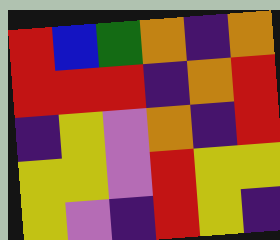[["red", "blue", "green", "orange", "indigo", "orange"], ["red", "red", "red", "indigo", "orange", "red"], ["indigo", "yellow", "violet", "orange", "indigo", "red"], ["yellow", "yellow", "violet", "red", "yellow", "yellow"], ["yellow", "violet", "indigo", "red", "yellow", "indigo"]]